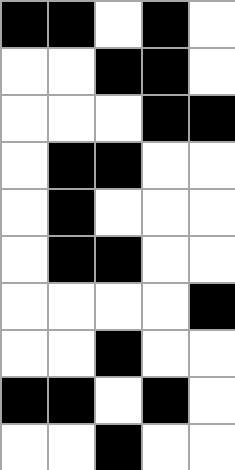[["black", "black", "white", "black", "white"], ["white", "white", "black", "black", "white"], ["white", "white", "white", "black", "black"], ["white", "black", "black", "white", "white"], ["white", "black", "white", "white", "white"], ["white", "black", "black", "white", "white"], ["white", "white", "white", "white", "black"], ["white", "white", "black", "white", "white"], ["black", "black", "white", "black", "white"], ["white", "white", "black", "white", "white"]]